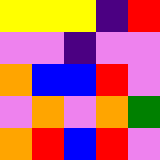[["yellow", "yellow", "yellow", "indigo", "red"], ["violet", "violet", "indigo", "violet", "violet"], ["orange", "blue", "blue", "red", "violet"], ["violet", "orange", "violet", "orange", "green"], ["orange", "red", "blue", "red", "violet"]]